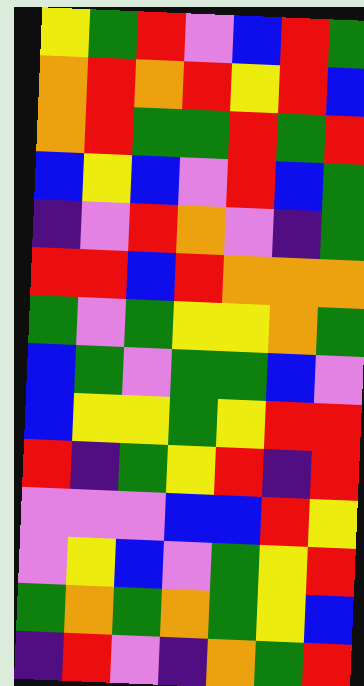[["yellow", "green", "red", "violet", "blue", "red", "green"], ["orange", "red", "orange", "red", "yellow", "red", "blue"], ["orange", "red", "green", "green", "red", "green", "red"], ["blue", "yellow", "blue", "violet", "red", "blue", "green"], ["indigo", "violet", "red", "orange", "violet", "indigo", "green"], ["red", "red", "blue", "red", "orange", "orange", "orange"], ["green", "violet", "green", "yellow", "yellow", "orange", "green"], ["blue", "green", "violet", "green", "green", "blue", "violet"], ["blue", "yellow", "yellow", "green", "yellow", "red", "red"], ["red", "indigo", "green", "yellow", "red", "indigo", "red"], ["violet", "violet", "violet", "blue", "blue", "red", "yellow"], ["violet", "yellow", "blue", "violet", "green", "yellow", "red"], ["green", "orange", "green", "orange", "green", "yellow", "blue"], ["indigo", "red", "violet", "indigo", "orange", "green", "red"]]